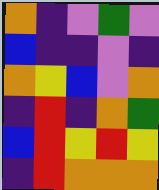[["orange", "indigo", "violet", "green", "violet"], ["blue", "indigo", "indigo", "violet", "indigo"], ["orange", "yellow", "blue", "violet", "orange"], ["indigo", "red", "indigo", "orange", "green"], ["blue", "red", "yellow", "red", "yellow"], ["indigo", "red", "orange", "orange", "orange"]]